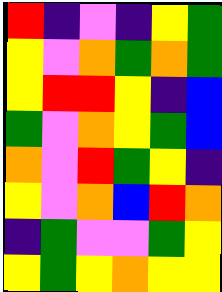[["red", "indigo", "violet", "indigo", "yellow", "green"], ["yellow", "violet", "orange", "green", "orange", "green"], ["yellow", "red", "red", "yellow", "indigo", "blue"], ["green", "violet", "orange", "yellow", "green", "blue"], ["orange", "violet", "red", "green", "yellow", "indigo"], ["yellow", "violet", "orange", "blue", "red", "orange"], ["indigo", "green", "violet", "violet", "green", "yellow"], ["yellow", "green", "yellow", "orange", "yellow", "yellow"]]